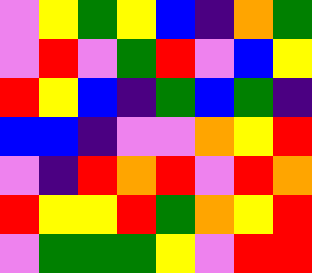[["violet", "yellow", "green", "yellow", "blue", "indigo", "orange", "green"], ["violet", "red", "violet", "green", "red", "violet", "blue", "yellow"], ["red", "yellow", "blue", "indigo", "green", "blue", "green", "indigo"], ["blue", "blue", "indigo", "violet", "violet", "orange", "yellow", "red"], ["violet", "indigo", "red", "orange", "red", "violet", "red", "orange"], ["red", "yellow", "yellow", "red", "green", "orange", "yellow", "red"], ["violet", "green", "green", "green", "yellow", "violet", "red", "red"]]